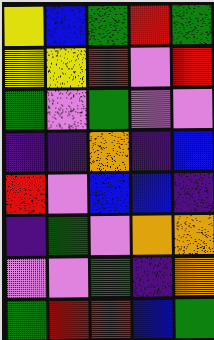[["yellow", "blue", "green", "red", "green"], ["yellow", "yellow", "red", "violet", "red"], ["green", "violet", "green", "violet", "violet"], ["indigo", "indigo", "orange", "indigo", "blue"], ["red", "violet", "blue", "blue", "indigo"], ["indigo", "green", "violet", "orange", "orange"], ["violet", "violet", "green", "indigo", "orange"], ["green", "red", "red", "blue", "green"]]